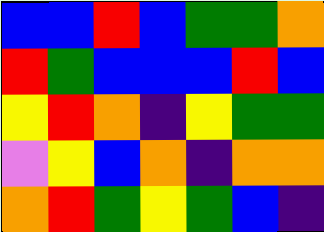[["blue", "blue", "red", "blue", "green", "green", "orange"], ["red", "green", "blue", "blue", "blue", "red", "blue"], ["yellow", "red", "orange", "indigo", "yellow", "green", "green"], ["violet", "yellow", "blue", "orange", "indigo", "orange", "orange"], ["orange", "red", "green", "yellow", "green", "blue", "indigo"]]